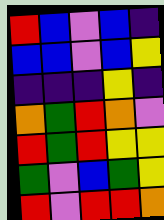[["red", "blue", "violet", "blue", "indigo"], ["blue", "blue", "violet", "blue", "yellow"], ["indigo", "indigo", "indigo", "yellow", "indigo"], ["orange", "green", "red", "orange", "violet"], ["red", "green", "red", "yellow", "yellow"], ["green", "violet", "blue", "green", "yellow"], ["red", "violet", "red", "red", "orange"]]